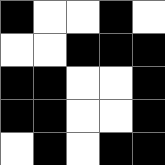[["black", "white", "white", "black", "white"], ["white", "white", "black", "black", "black"], ["black", "black", "white", "white", "black"], ["black", "black", "white", "white", "black"], ["white", "black", "white", "black", "black"]]